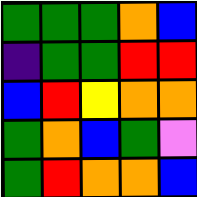[["green", "green", "green", "orange", "blue"], ["indigo", "green", "green", "red", "red"], ["blue", "red", "yellow", "orange", "orange"], ["green", "orange", "blue", "green", "violet"], ["green", "red", "orange", "orange", "blue"]]